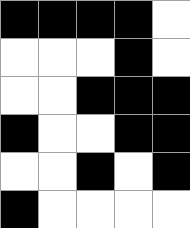[["black", "black", "black", "black", "white"], ["white", "white", "white", "black", "white"], ["white", "white", "black", "black", "black"], ["black", "white", "white", "black", "black"], ["white", "white", "black", "white", "black"], ["black", "white", "white", "white", "white"]]